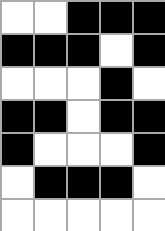[["white", "white", "black", "black", "black"], ["black", "black", "black", "white", "black"], ["white", "white", "white", "black", "white"], ["black", "black", "white", "black", "black"], ["black", "white", "white", "white", "black"], ["white", "black", "black", "black", "white"], ["white", "white", "white", "white", "white"]]